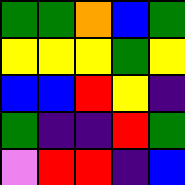[["green", "green", "orange", "blue", "green"], ["yellow", "yellow", "yellow", "green", "yellow"], ["blue", "blue", "red", "yellow", "indigo"], ["green", "indigo", "indigo", "red", "green"], ["violet", "red", "red", "indigo", "blue"]]